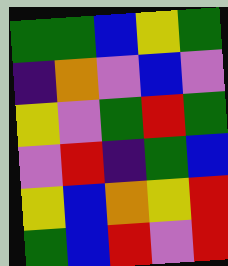[["green", "green", "blue", "yellow", "green"], ["indigo", "orange", "violet", "blue", "violet"], ["yellow", "violet", "green", "red", "green"], ["violet", "red", "indigo", "green", "blue"], ["yellow", "blue", "orange", "yellow", "red"], ["green", "blue", "red", "violet", "red"]]